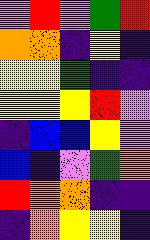[["violet", "red", "violet", "green", "red"], ["orange", "orange", "indigo", "yellow", "indigo"], ["yellow", "yellow", "green", "indigo", "indigo"], ["yellow", "yellow", "yellow", "red", "violet"], ["indigo", "blue", "blue", "yellow", "violet"], ["blue", "indigo", "violet", "green", "orange"], ["red", "orange", "orange", "indigo", "indigo"], ["indigo", "orange", "yellow", "yellow", "indigo"]]